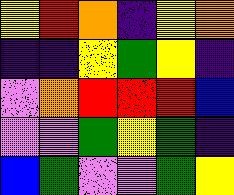[["yellow", "red", "orange", "indigo", "yellow", "orange"], ["indigo", "indigo", "yellow", "green", "yellow", "indigo"], ["violet", "orange", "red", "red", "red", "blue"], ["violet", "violet", "green", "yellow", "green", "indigo"], ["blue", "green", "violet", "violet", "green", "yellow"]]